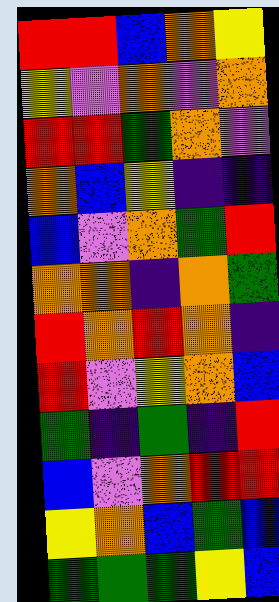[["red", "red", "blue", "orange", "yellow"], ["yellow", "violet", "orange", "violet", "orange"], ["red", "red", "green", "orange", "violet"], ["orange", "blue", "yellow", "indigo", "indigo"], ["blue", "violet", "orange", "green", "red"], ["orange", "orange", "indigo", "orange", "green"], ["red", "orange", "red", "orange", "indigo"], ["red", "violet", "yellow", "orange", "blue"], ["green", "indigo", "green", "indigo", "red"], ["blue", "violet", "orange", "red", "red"], ["yellow", "orange", "blue", "green", "blue"], ["green", "green", "green", "yellow", "blue"]]